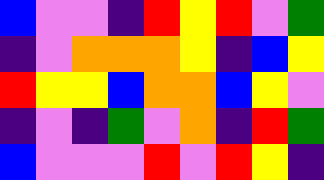[["blue", "violet", "violet", "indigo", "red", "yellow", "red", "violet", "green"], ["indigo", "violet", "orange", "orange", "orange", "yellow", "indigo", "blue", "yellow"], ["red", "yellow", "yellow", "blue", "orange", "orange", "blue", "yellow", "violet"], ["indigo", "violet", "indigo", "green", "violet", "orange", "indigo", "red", "green"], ["blue", "violet", "violet", "violet", "red", "violet", "red", "yellow", "indigo"]]